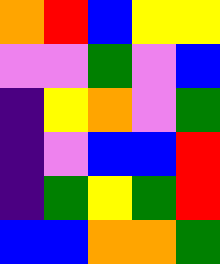[["orange", "red", "blue", "yellow", "yellow"], ["violet", "violet", "green", "violet", "blue"], ["indigo", "yellow", "orange", "violet", "green"], ["indigo", "violet", "blue", "blue", "red"], ["indigo", "green", "yellow", "green", "red"], ["blue", "blue", "orange", "orange", "green"]]